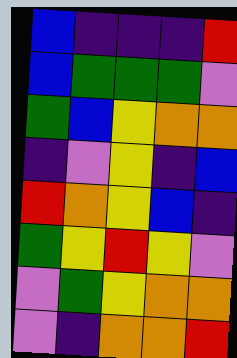[["blue", "indigo", "indigo", "indigo", "red"], ["blue", "green", "green", "green", "violet"], ["green", "blue", "yellow", "orange", "orange"], ["indigo", "violet", "yellow", "indigo", "blue"], ["red", "orange", "yellow", "blue", "indigo"], ["green", "yellow", "red", "yellow", "violet"], ["violet", "green", "yellow", "orange", "orange"], ["violet", "indigo", "orange", "orange", "red"]]